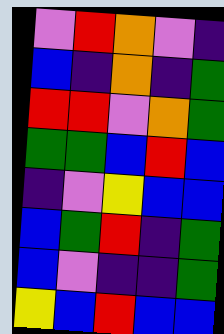[["violet", "red", "orange", "violet", "indigo"], ["blue", "indigo", "orange", "indigo", "green"], ["red", "red", "violet", "orange", "green"], ["green", "green", "blue", "red", "blue"], ["indigo", "violet", "yellow", "blue", "blue"], ["blue", "green", "red", "indigo", "green"], ["blue", "violet", "indigo", "indigo", "green"], ["yellow", "blue", "red", "blue", "blue"]]